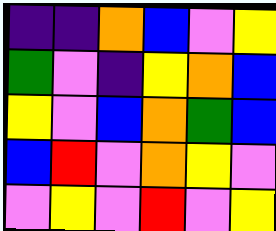[["indigo", "indigo", "orange", "blue", "violet", "yellow"], ["green", "violet", "indigo", "yellow", "orange", "blue"], ["yellow", "violet", "blue", "orange", "green", "blue"], ["blue", "red", "violet", "orange", "yellow", "violet"], ["violet", "yellow", "violet", "red", "violet", "yellow"]]